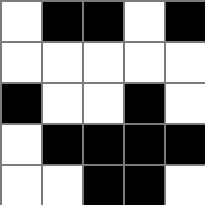[["white", "black", "black", "white", "black"], ["white", "white", "white", "white", "white"], ["black", "white", "white", "black", "white"], ["white", "black", "black", "black", "black"], ["white", "white", "black", "black", "white"]]